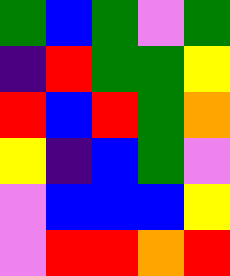[["green", "blue", "green", "violet", "green"], ["indigo", "red", "green", "green", "yellow"], ["red", "blue", "red", "green", "orange"], ["yellow", "indigo", "blue", "green", "violet"], ["violet", "blue", "blue", "blue", "yellow"], ["violet", "red", "red", "orange", "red"]]